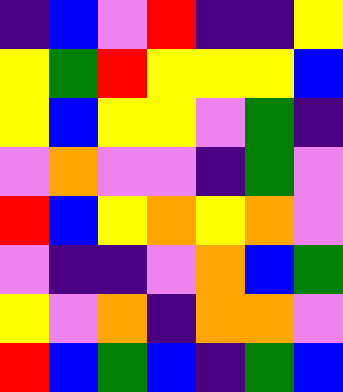[["indigo", "blue", "violet", "red", "indigo", "indigo", "yellow"], ["yellow", "green", "red", "yellow", "yellow", "yellow", "blue"], ["yellow", "blue", "yellow", "yellow", "violet", "green", "indigo"], ["violet", "orange", "violet", "violet", "indigo", "green", "violet"], ["red", "blue", "yellow", "orange", "yellow", "orange", "violet"], ["violet", "indigo", "indigo", "violet", "orange", "blue", "green"], ["yellow", "violet", "orange", "indigo", "orange", "orange", "violet"], ["red", "blue", "green", "blue", "indigo", "green", "blue"]]